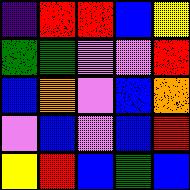[["indigo", "red", "red", "blue", "yellow"], ["green", "green", "violet", "violet", "red"], ["blue", "orange", "violet", "blue", "orange"], ["violet", "blue", "violet", "blue", "red"], ["yellow", "red", "blue", "green", "blue"]]